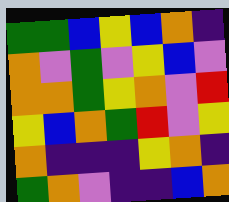[["green", "green", "blue", "yellow", "blue", "orange", "indigo"], ["orange", "violet", "green", "violet", "yellow", "blue", "violet"], ["orange", "orange", "green", "yellow", "orange", "violet", "red"], ["yellow", "blue", "orange", "green", "red", "violet", "yellow"], ["orange", "indigo", "indigo", "indigo", "yellow", "orange", "indigo"], ["green", "orange", "violet", "indigo", "indigo", "blue", "orange"]]